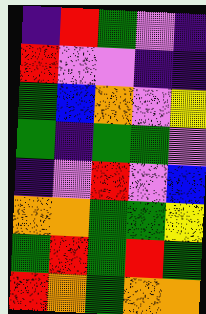[["indigo", "red", "green", "violet", "indigo"], ["red", "violet", "violet", "indigo", "indigo"], ["green", "blue", "orange", "violet", "yellow"], ["green", "indigo", "green", "green", "violet"], ["indigo", "violet", "red", "violet", "blue"], ["orange", "orange", "green", "green", "yellow"], ["green", "red", "green", "red", "green"], ["red", "orange", "green", "orange", "orange"]]